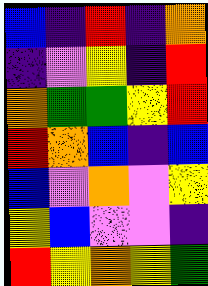[["blue", "indigo", "red", "indigo", "orange"], ["indigo", "violet", "yellow", "indigo", "red"], ["orange", "green", "green", "yellow", "red"], ["red", "orange", "blue", "indigo", "blue"], ["blue", "violet", "orange", "violet", "yellow"], ["yellow", "blue", "violet", "violet", "indigo"], ["red", "yellow", "orange", "yellow", "green"]]